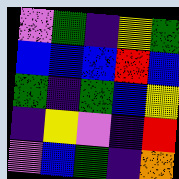[["violet", "green", "indigo", "yellow", "green"], ["blue", "blue", "blue", "red", "blue"], ["green", "indigo", "green", "blue", "yellow"], ["indigo", "yellow", "violet", "indigo", "red"], ["violet", "blue", "green", "indigo", "orange"]]